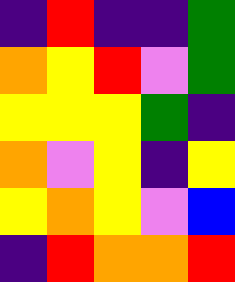[["indigo", "red", "indigo", "indigo", "green"], ["orange", "yellow", "red", "violet", "green"], ["yellow", "yellow", "yellow", "green", "indigo"], ["orange", "violet", "yellow", "indigo", "yellow"], ["yellow", "orange", "yellow", "violet", "blue"], ["indigo", "red", "orange", "orange", "red"]]